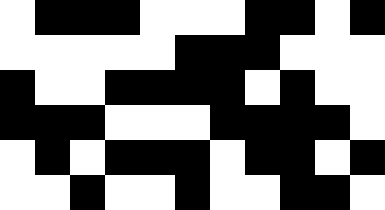[["white", "black", "black", "black", "white", "white", "white", "black", "black", "white", "black"], ["white", "white", "white", "white", "white", "black", "black", "black", "white", "white", "white"], ["black", "white", "white", "black", "black", "black", "black", "white", "black", "white", "white"], ["black", "black", "black", "white", "white", "white", "black", "black", "black", "black", "white"], ["white", "black", "white", "black", "black", "black", "white", "black", "black", "white", "black"], ["white", "white", "black", "white", "white", "black", "white", "white", "black", "black", "white"]]